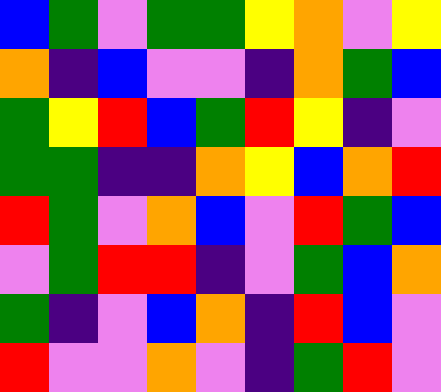[["blue", "green", "violet", "green", "green", "yellow", "orange", "violet", "yellow"], ["orange", "indigo", "blue", "violet", "violet", "indigo", "orange", "green", "blue"], ["green", "yellow", "red", "blue", "green", "red", "yellow", "indigo", "violet"], ["green", "green", "indigo", "indigo", "orange", "yellow", "blue", "orange", "red"], ["red", "green", "violet", "orange", "blue", "violet", "red", "green", "blue"], ["violet", "green", "red", "red", "indigo", "violet", "green", "blue", "orange"], ["green", "indigo", "violet", "blue", "orange", "indigo", "red", "blue", "violet"], ["red", "violet", "violet", "orange", "violet", "indigo", "green", "red", "violet"]]